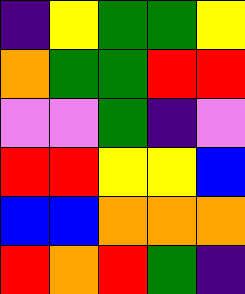[["indigo", "yellow", "green", "green", "yellow"], ["orange", "green", "green", "red", "red"], ["violet", "violet", "green", "indigo", "violet"], ["red", "red", "yellow", "yellow", "blue"], ["blue", "blue", "orange", "orange", "orange"], ["red", "orange", "red", "green", "indigo"]]